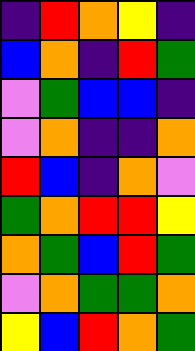[["indigo", "red", "orange", "yellow", "indigo"], ["blue", "orange", "indigo", "red", "green"], ["violet", "green", "blue", "blue", "indigo"], ["violet", "orange", "indigo", "indigo", "orange"], ["red", "blue", "indigo", "orange", "violet"], ["green", "orange", "red", "red", "yellow"], ["orange", "green", "blue", "red", "green"], ["violet", "orange", "green", "green", "orange"], ["yellow", "blue", "red", "orange", "green"]]